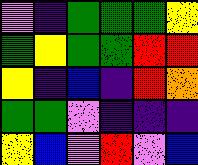[["violet", "indigo", "green", "green", "green", "yellow"], ["green", "yellow", "green", "green", "red", "red"], ["yellow", "indigo", "blue", "indigo", "red", "orange"], ["green", "green", "violet", "indigo", "indigo", "indigo"], ["yellow", "blue", "violet", "red", "violet", "blue"]]